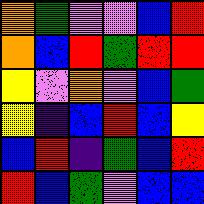[["orange", "green", "violet", "violet", "blue", "red"], ["orange", "blue", "red", "green", "red", "red"], ["yellow", "violet", "orange", "violet", "blue", "green"], ["yellow", "indigo", "blue", "red", "blue", "yellow"], ["blue", "red", "indigo", "green", "blue", "red"], ["red", "blue", "green", "violet", "blue", "blue"]]